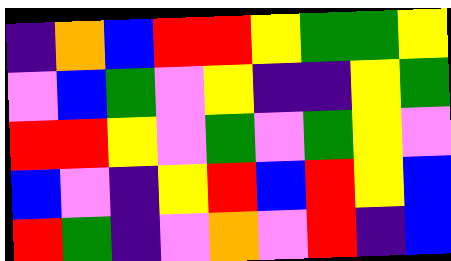[["indigo", "orange", "blue", "red", "red", "yellow", "green", "green", "yellow"], ["violet", "blue", "green", "violet", "yellow", "indigo", "indigo", "yellow", "green"], ["red", "red", "yellow", "violet", "green", "violet", "green", "yellow", "violet"], ["blue", "violet", "indigo", "yellow", "red", "blue", "red", "yellow", "blue"], ["red", "green", "indigo", "violet", "orange", "violet", "red", "indigo", "blue"]]